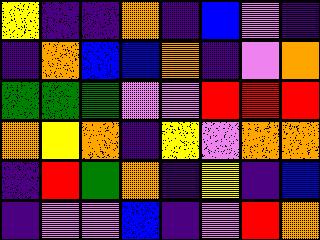[["yellow", "indigo", "indigo", "orange", "indigo", "blue", "violet", "indigo"], ["indigo", "orange", "blue", "blue", "orange", "indigo", "violet", "orange"], ["green", "green", "green", "violet", "violet", "red", "red", "red"], ["orange", "yellow", "orange", "indigo", "yellow", "violet", "orange", "orange"], ["indigo", "red", "green", "orange", "indigo", "yellow", "indigo", "blue"], ["indigo", "violet", "violet", "blue", "indigo", "violet", "red", "orange"]]